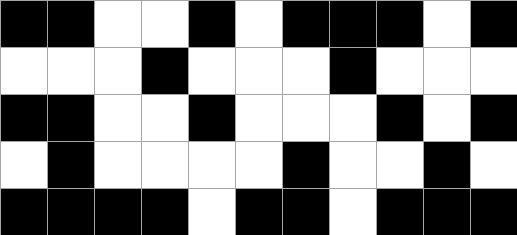[["black", "black", "white", "white", "black", "white", "black", "black", "black", "white", "black"], ["white", "white", "white", "black", "white", "white", "white", "black", "white", "white", "white"], ["black", "black", "white", "white", "black", "white", "white", "white", "black", "white", "black"], ["white", "black", "white", "white", "white", "white", "black", "white", "white", "black", "white"], ["black", "black", "black", "black", "white", "black", "black", "white", "black", "black", "black"]]